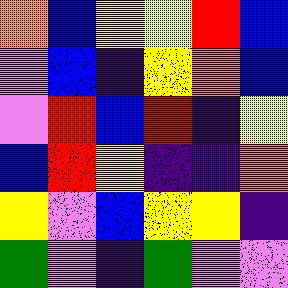[["orange", "blue", "yellow", "yellow", "red", "blue"], ["violet", "blue", "indigo", "yellow", "orange", "blue"], ["violet", "red", "blue", "red", "indigo", "yellow"], ["blue", "red", "yellow", "indigo", "indigo", "orange"], ["yellow", "violet", "blue", "yellow", "yellow", "indigo"], ["green", "violet", "indigo", "green", "violet", "violet"]]